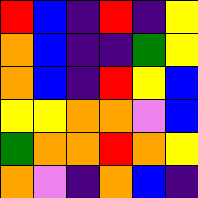[["red", "blue", "indigo", "red", "indigo", "yellow"], ["orange", "blue", "indigo", "indigo", "green", "yellow"], ["orange", "blue", "indigo", "red", "yellow", "blue"], ["yellow", "yellow", "orange", "orange", "violet", "blue"], ["green", "orange", "orange", "red", "orange", "yellow"], ["orange", "violet", "indigo", "orange", "blue", "indigo"]]